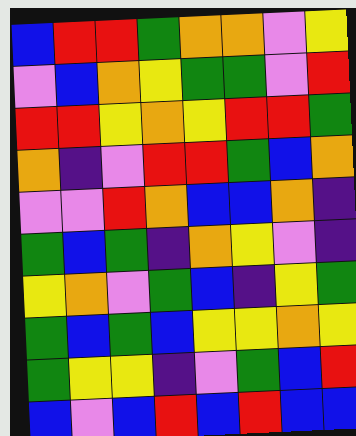[["blue", "red", "red", "green", "orange", "orange", "violet", "yellow"], ["violet", "blue", "orange", "yellow", "green", "green", "violet", "red"], ["red", "red", "yellow", "orange", "yellow", "red", "red", "green"], ["orange", "indigo", "violet", "red", "red", "green", "blue", "orange"], ["violet", "violet", "red", "orange", "blue", "blue", "orange", "indigo"], ["green", "blue", "green", "indigo", "orange", "yellow", "violet", "indigo"], ["yellow", "orange", "violet", "green", "blue", "indigo", "yellow", "green"], ["green", "blue", "green", "blue", "yellow", "yellow", "orange", "yellow"], ["green", "yellow", "yellow", "indigo", "violet", "green", "blue", "red"], ["blue", "violet", "blue", "red", "blue", "red", "blue", "blue"]]